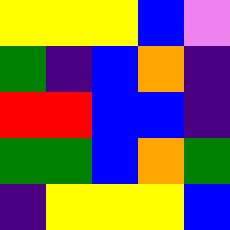[["yellow", "yellow", "yellow", "blue", "violet"], ["green", "indigo", "blue", "orange", "indigo"], ["red", "red", "blue", "blue", "indigo"], ["green", "green", "blue", "orange", "green"], ["indigo", "yellow", "yellow", "yellow", "blue"]]